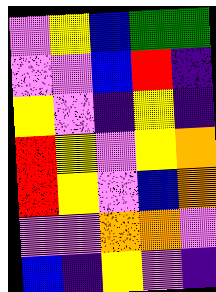[["violet", "yellow", "blue", "green", "green"], ["violet", "violet", "blue", "red", "indigo"], ["yellow", "violet", "indigo", "yellow", "indigo"], ["red", "yellow", "violet", "yellow", "orange"], ["red", "yellow", "violet", "blue", "orange"], ["violet", "violet", "orange", "orange", "violet"], ["blue", "indigo", "yellow", "violet", "indigo"]]